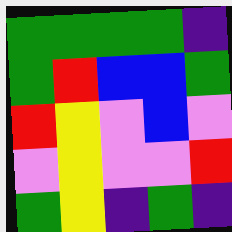[["green", "green", "green", "green", "indigo"], ["green", "red", "blue", "blue", "green"], ["red", "yellow", "violet", "blue", "violet"], ["violet", "yellow", "violet", "violet", "red"], ["green", "yellow", "indigo", "green", "indigo"]]